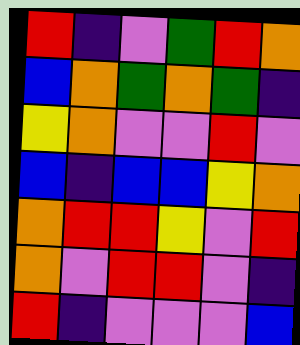[["red", "indigo", "violet", "green", "red", "orange"], ["blue", "orange", "green", "orange", "green", "indigo"], ["yellow", "orange", "violet", "violet", "red", "violet"], ["blue", "indigo", "blue", "blue", "yellow", "orange"], ["orange", "red", "red", "yellow", "violet", "red"], ["orange", "violet", "red", "red", "violet", "indigo"], ["red", "indigo", "violet", "violet", "violet", "blue"]]